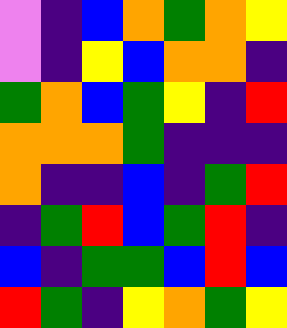[["violet", "indigo", "blue", "orange", "green", "orange", "yellow"], ["violet", "indigo", "yellow", "blue", "orange", "orange", "indigo"], ["green", "orange", "blue", "green", "yellow", "indigo", "red"], ["orange", "orange", "orange", "green", "indigo", "indigo", "indigo"], ["orange", "indigo", "indigo", "blue", "indigo", "green", "red"], ["indigo", "green", "red", "blue", "green", "red", "indigo"], ["blue", "indigo", "green", "green", "blue", "red", "blue"], ["red", "green", "indigo", "yellow", "orange", "green", "yellow"]]